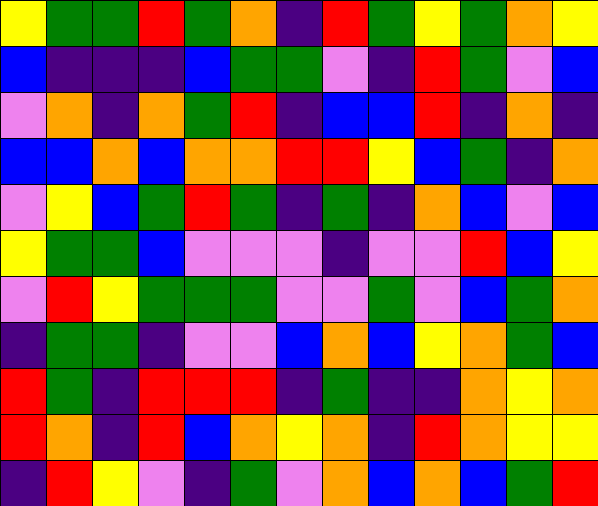[["yellow", "green", "green", "red", "green", "orange", "indigo", "red", "green", "yellow", "green", "orange", "yellow"], ["blue", "indigo", "indigo", "indigo", "blue", "green", "green", "violet", "indigo", "red", "green", "violet", "blue"], ["violet", "orange", "indigo", "orange", "green", "red", "indigo", "blue", "blue", "red", "indigo", "orange", "indigo"], ["blue", "blue", "orange", "blue", "orange", "orange", "red", "red", "yellow", "blue", "green", "indigo", "orange"], ["violet", "yellow", "blue", "green", "red", "green", "indigo", "green", "indigo", "orange", "blue", "violet", "blue"], ["yellow", "green", "green", "blue", "violet", "violet", "violet", "indigo", "violet", "violet", "red", "blue", "yellow"], ["violet", "red", "yellow", "green", "green", "green", "violet", "violet", "green", "violet", "blue", "green", "orange"], ["indigo", "green", "green", "indigo", "violet", "violet", "blue", "orange", "blue", "yellow", "orange", "green", "blue"], ["red", "green", "indigo", "red", "red", "red", "indigo", "green", "indigo", "indigo", "orange", "yellow", "orange"], ["red", "orange", "indigo", "red", "blue", "orange", "yellow", "orange", "indigo", "red", "orange", "yellow", "yellow"], ["indigo", "red", "yellow", "violet", "indigo", "green", "violet", "orange", "blue", "orange", "blue", "green", "red"]]